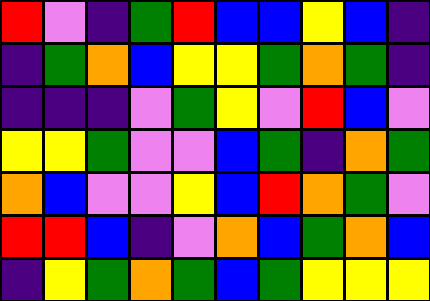[["red", "violet", "indigo", "green", "red", "blue", "blue", "yellow", "blue", "indigo"], ["indigo", "green", "orange", "blue", "yellow", "yellow", "green", "orange", "green", "indigo"], ["indigo", "indigo", "indigo", "violet", "green", "yellow", "violet", "red", "blue", "violet"], ["yellow", "yellow", "green", "violet", "violet", "blue", "green", "indigo", "orange", "green"], ["orange", "blue", "violet", "violet", "yellow", "blue", "red", "orange", "green", "violet"], ["red", "red", "blue", "indigo", "violet", "orange", "blue", "green", "orange", "blue"], ["indigo", "yellow", "green", "orange", "green", "blue", "green", "yellow", "yellow", "yellow"]]